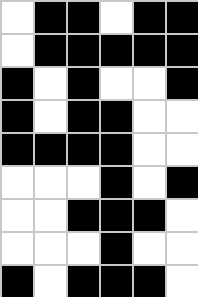[["white", "black", "black", "white", "black", "black"], ["white", "black", "black", "black", "black", "black"], ["black", "white", "black", "white", "white", "black"], ["black", "white", "black", "black", "white", "white"], ["black", "black", "black", "black", "white", "white"], ["white", "white", "white", "black", "white", "black"], ["white", "white", "black", "black", "black", "white"], ["white", "white", "white", "black", "white", "white"], ["black", "white", "black", "black", "black", "white"]]